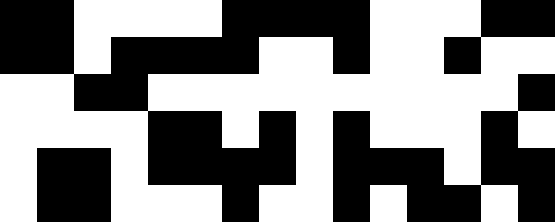[["black", "black", "white", "white", "white", "white", "black", "black", "black", "black", "white", "white", "white", "black", "black"], ["black", "black", "white", "black", "black", "black", "black", "white", "white", "black", "white", "white", "black", "white", "white"], ["white", "white", "black", "black", "white", "white", "white", "white", "white", "white", "white", "white", "white", "white", "black"], ["white", "white", "white", "white", "black", "black", "white", "black", "white", "black", "white", "white", "white", "black", "white"], ["white", "black", "black", "white", "black", "black", "black", "black", "white", "black", "black", "black", "white", "black", "black"], ["white", "black", "black", "white", "white", "white", "black", "white", "white", "black", "white", "black", "black", "white", "black"]]